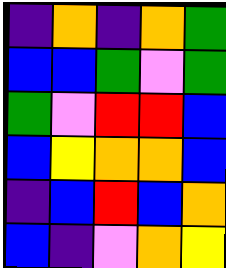[["indigo", "orange", "indigo", "orange", "green"], ["blue", "blue", "green", "violet", "green"], ["green", "violet", "red", "red", "blue"], ["blue", "yellow", "orange", "orange", "blue"], ["indigo", "blue", "red", "blue", "orange"], ["blue", "indigo", "violet", "orange", "yellow"]]